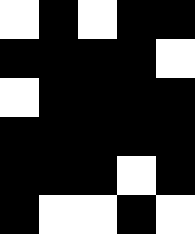[["white", "black", "white", "black", "black"], ["black", "black", "black", "black", "white"], ["white", "black", "black", "black", "black"], ["black", "black", "black", "black", "black"], ["black", "black", "black", "white", "black"], ["black", "white", "white", "black", "white"]]